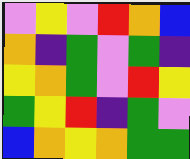[["violet", "yellow", "violet", "red", "orange", "blue"], ["orange", "indigo", "green", "violet", "green", "indigo"], ["yellow", "orange", "green", "violet", "red", "yellow"], ["green", "yellow", "red", "indigo", "green", "violet"], ["blue", "orange", "yellow", "orange", "green", "green"]]